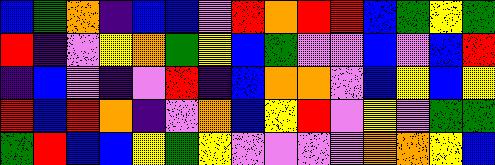[["blue", "green", "orange", "indigo", "blue", "blue", "violet", "red", "orange", "red", "red", "blue", "green", "yellow", "green"], ["red", "indigo", "violet", "yellow", "orange", "green", "yellow", "blue", "green", "violet", "violet", "blue", "violet", "blue", "red"], ["indigo", "blue", "violet", "indigo", "violet", "red", "indigo", "blue", "orange", "orange", "violet", "blue", "yellow", "blue", "yellow"], ["red", "blue", "red", "orange", "indigo", "violet", "orange", "blue", "yellow", "red", "violet", "yellow", "violet", "green", "green"], ["green", "red", "blue", "blue", "yellow", "green", "yellow", "violet", "violet", "violet", "violet", "orange", "orange", "yellow", "blue"]]